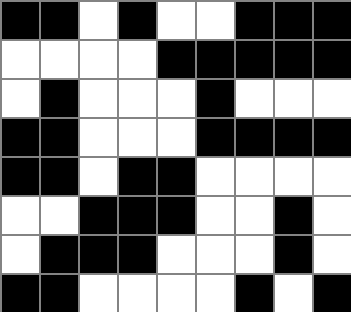[["black", "black", "white", "black", "white", "white", "black", "black", "black"], ["white", "white", "white", "white", "black", "black", "black", "black", "black"], ["white", "black", "white", "white", "white", "black", "white", "white", "white"], ["black", "black", "white", "white", "white", "black", "black", "black", "black"], ["black", "black", "white", "black", "black", "white", "white", "white", "white"], ["white", "white", "black", "black", "black", "white", "white", "black", "white"], ["white", "black", "black", "black", "white", "white", "white", "black", "white"], ["black", "black", "white", "white", "white", "white", "black", "white", "black"]]